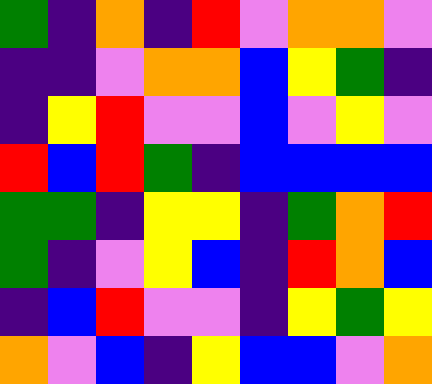[["green", "indigo", "orange", "indigo", "red", "violet", "orange", "orange", "violet"], ["indigo", "indigo", "violet", "orange", "orange", "blue", "yellow", "green", "indigo"], ["indigo", "yellow", "red", "violet", "violet", "blue", "violet", "yellow", "violet"], ["red", "blue", "red", "green", "indigo", "blue", "blue", "blue", "blue"], ["green", "green", "indigo", "yellow", "yellow", "indigo", "green", "orange", "red"], ["green", "indigo", "violet", "yellow", "blue", "indigo", "red", "orange", "blue"], ["indigo", "blue", "red", "violet", "violet", "indigo", "yellow", "green", "yellow"], ["orange", "violet", "blue", "indigo", "yellow", "blue", "blue", "violet", "orange"]]